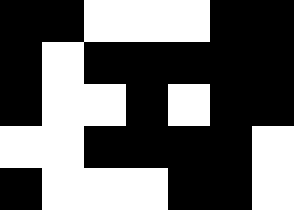[["black", "black", "white", "white", "white", "black", "black"], ["black", "white", "black", "black", "black", "black", "black"], ["black", "white", "white", "black", "white", "black", "black"], ["white", "white", "black", "black", "black", "black", "white"], ["black", "white", "white", "white", "black", "black", "white"]]